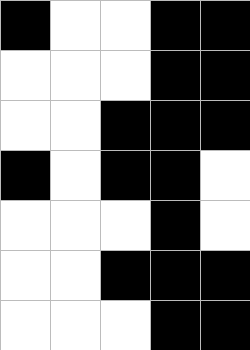[["black", "white", "white", "black", "black"], ["white", "white", "white", "black", "black"], ["white", "white", "black", "black", "black"], ["black", "white", "black", "black", "white"], ["white", "white", "white", "black", "white"], ["white", "white", "black", "black", "black"], ["white", "white", "white", "black", "black"]]